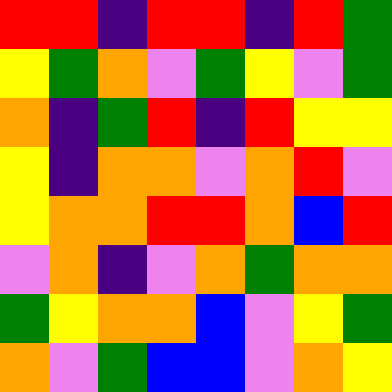[["red", "red", "indigo", "red", "red", "indigo", "red", "green"], ["yellow", "green", "orange", "violet", "green", "yellow", "violet", "green"], ["orange", "indigo", "green", "red", "indigo", "red", "yellow", "yellow"], ["yellow", "indigo", "orange", "orange", "violet", "orange", "red", "violet"], ["yellow", "orange", "orange", "red", "red", "orange", "blue", "red"], ["violet", "orange", "indigo", "violet", "orange", "green", "orange", "orange"], ["green", "yellow", "orange", "orange", "blue", "violet", "yellow", "green"], ["orange", "violet", "green", "blue", "blue", "violet", "orange", "yellow"]]